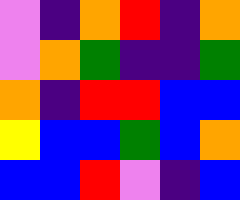[["violet", "indigo", "orange", "red", "indigo", "orange"], ["violet", "orange", "green", "indigo", "indigo", "green"], ["orange", "indigo", "red", "red", "blue", "blue"], ["yellow", "blue", "blue", "green", "blue", "orange"], ["blue", "blue", "red", "violet", "indigo", "blue"]]